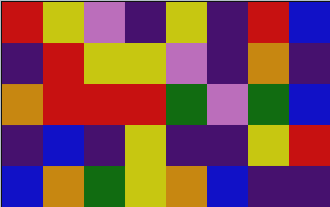[["red", "yellow", "violet", "indigo", "yellow", "indigo", "red", "blue"], ["indigo", "red", "yellow", "yellow", "violet", "indigo", "orange", "indigo"], ["orange", "red", "red", "red", "green", "violet", "green", "blue"], ["indigo", "blue", "indigo", "yellow", "indigo", "indigo", "yellow", "red"], ["blue", "orange", "green", "yellow", "orange", "blue", "indigo", "indigo"]]